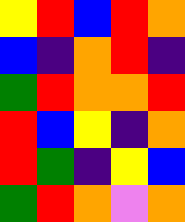[["yellow", "red", "blue", "red", "orange"], ["blue", "indigo", "orange", "red", "indigo"], ["green", "red", "orange", "orange", "red"], ["red", "blue", "yellow", "indigo", "orange"], ["red", "green", "indigo", "yellow", "blue"], ["green", "red", "orange", "violet", "orange"]]